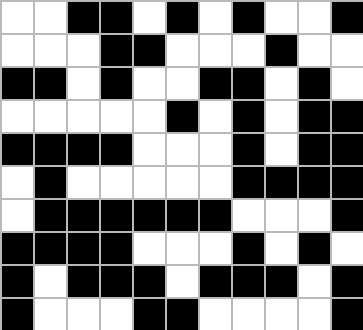[["white", "white", "black", "black", "white", "black", "white", "black", "white", "white", "black"], ["white", "white", "white", "black", "black", "white", "white", "white", "black", "white", "white"], ["black", "black", "white", "black", "white", "white", "black", "black", "white", "black", "white"], ["white", "white", "white", "white", "white", "black", "white", "black", "white", "black", "black"], ["black", "black", "black", "black", "white", "white", "white", "black", "white", "black", "black"], ["white", "black", "white", "white", "white", "white", "white", "black", "black", "black", "black"], ["white", "black", "black", "black", "black", "black", "black", "white", "white", "white", "black"], ["black", "black", "black", "black", "white", "white", "white", "black", "white", "black", "white"], ["black", "white", "black", "black", "black", "white", "black", "black", "black", "white", "black"], ["black", "white", "white", "white", "black", "black", "white", "white", "white", "white", "black"]]